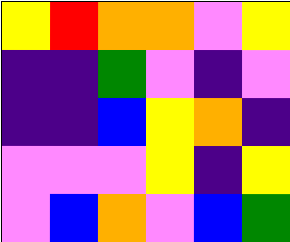[["yellow", "red", "orange", "orange", "violet", "yellow"], ["indigo", "indigo", "green", "violet", "indigo", "violet"], ["indigo", "indigo", "blue", "yellow", "orange", "indigo"], ["violet", "violet", "violet", "yellow", "indigo", "yellow"], ["violet", "blue", "orange", "violet", "blue", "green"]]